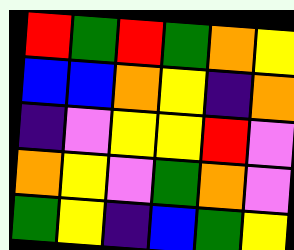[["red", "green", "red", "green", "orange", "yellow"], ["blue", "blue", "orange", "yellow", "indigo", "orange"], ["indigo", "violet", "yellow", "yellow", "red", "violet"], ["orange", "yellow", "violet", "green", "orange", "violet"], ["green", "yellow", "indigo", "blue", "green", "yellow"]]